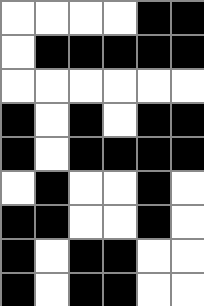[["white", "white", "white", "white", "black", "black"], ["white", "black", "black", "black", "black", "black"], ["white", "white", "white", "white", "white", "white"], ["black", "white", "black", "white", "black", "black"], ["black", "white", "black", "black", "black", "black"], ["white", "black", "white", "white", "black", "white"], ["black", "black", "white", "white", "black", "white"], ["black", "white", "black", "black", "white", "white"], ["black", "white", "black", "black", "white", "white"]]